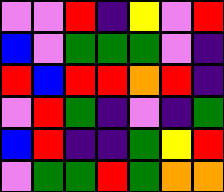[["violet", "violet", "red", "indigo", "yellow", "violet", "red"], ["blue", "violet", "green", "green", "green", "violet", "indigo"], ["red", "blue", "red", "red", "orange", "red", "indigo"], ["violet", "red", "green", "indigo", "violet", "indigo", "green"], ["blue", "red", "indigo", "indigo", "green", "yellow", "red"], ["violet", "green", "green", "red", "green", "orange", "orange"]]